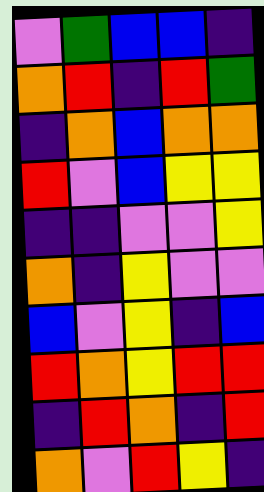[["violet", "green", "blue", "blue", "indigo"], ["orange", "red", "indigo", "red", "green"], ["indigo", "orange", "blue", "orange", "orange"], ["red", "violet", "blue", "yellow", "yellow"], ["indigo", "indigo", "violet", "violet", "yellow"], ["orange", "indigo", "yellow", "violet", "violet"], ["blue", "violet", "yellow", "indigo", "blue"], ["red", "orange", "yellow", "red", "red"], ["indigo", "red", "orange", "indigo", "red"], ["orange", "violet", "red", "yellow", "indigo"]]